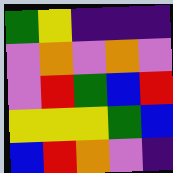[["green", "yellow", "indigo", "indigo", "indigo"], ["violet", "orange", "violet", "orange", "violet"], ["violet", "red", "green", "blue", "red"], ["yellow", "yellow", "yellow", "green", "blue"], ["blue", "red", "orange", "violet", "indigo"]]